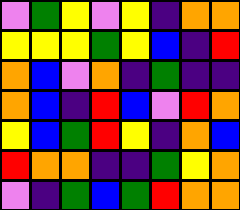[["violet", "green", "yellow", "violet", "yellow", "indigo", "orange", "orange"], ["yellow", "yellow", "yellow", "green", "yellow", "blue", "indigo", "red"], ["orange", "blue", "violet", "orange", "indigo", "green", "indigo", "indigo"], ["orange", "blue", "indigo", "red", "blue", "violet", "red", "orange"], ["yellow", "blue", "green", "red", "yellow", "indigo", "orange", "blue"], ["red", "orange", "orange", "indigo", "indigo", "green", "yellow", "orange"], ["violet", "indigo", "green", "blue", "green", "red", "orange", "orange"]]